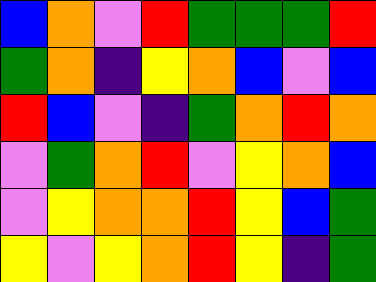[["blue", "orange", "violet", "red", "green", "green", "green", "red"], ["green", "orange", "indigo", "yellow", "orange", "blue", "violet", "blue"], ["red", "blue", "violet", "indigo", "green", "orange", "red", "orange"], ["violet", "green", "orange", "red", "violet", "yellow", "orange", "blue"], ["violet", "yellow", "orange", "orange", "red", "yellow", "blue", "green"], ["yellow", "violet", "yellow", "orange", "red", "yellow", "indigo", "green"]]